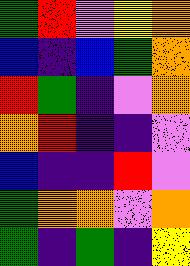[["green", "red", "violet", "yellow", "orange"], ["blue", "indigo", "blue", "green", "orange"], ["red", "green", "indigo", "violet", "orange"], ["orange", "red", "indigo", "indigo", "violet"], ["blue", "indigo", "indigo", "red", "violet"], ["green", "orange", "orange", "violet", "orange"], ["green", "indigo", "green", "indigo", "yellow"]]